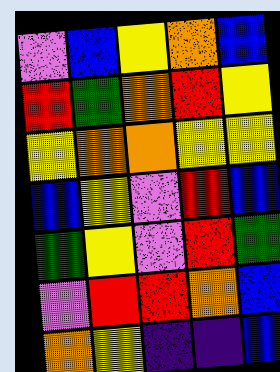[["violet", "blue", "yellow", "orange", "blue"], ["red", "green", "orange", "red", "yellow"], ["yellow", "orange", "orange", "yellow", "yellow"], ["blue", "yellow", "violet", "red", "blue"], ["green", "yellow", "violet", "red", "green"], ["violet", "red", "red", "orange", "blue"], ["orange", "yellow", "indigo", "indigo", "blue"]]